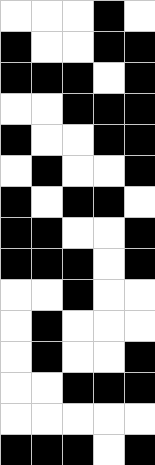[["white", "white", "white", "black", "white"], ["black", "white", "white", "black", "black"], ["black", "black", "black", "white", "black"], ["white", "white", "black", "black", "black"], ["black", "white", "white", "black", "black"], ["white", "black", "white", "white", "black"], ["black", "white", "black", "black", "white"], ["black", "black", "white", "white", "black"], ["black", "black", "black", "white", "black"], ["white", "white", "black", "white", "white"], ["white", "black", "white", "white", "white"], ["white", "black", "white", "white", "black"], ["white", "white", "black", "black", "black"], ["white", "white", "white", "white", "white"], ["black", "black", "black", "white", "black"]]